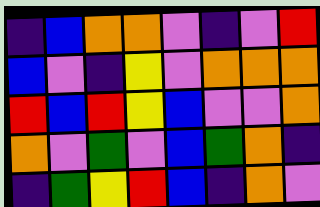[["indigo", "blue", "orange", "orange", "violet", "indigo", "violet", "red"], ["blue", "violet", "indigo", "yellow", "violet", "orange", "orange", "orange"], ["red", "blue", "red", "yellow", "blue", "violet", "violet", "orange"], ["orange", "violet", "green", "violet", "blue", "green", "orange", "indigo"], ["indigo", "green", "yellow", "red", "blue", "indigo", "orange", "violet"]]